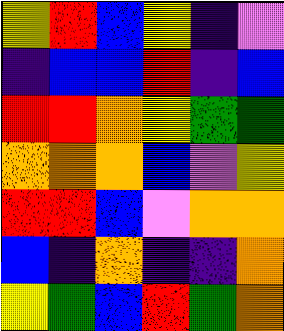[["yellow", "red", "blue", "yellow", "indigo", "violet"], ["indigo", "blue", "blue", "red", "indigo", "blue"], ["red", "red", "orange", "yellow", "green", "green"], ["orange", "orange", "orange", "blue", "violet", "yellow"], ["red", "red", "blue", "violet", "orange", "orange"], ["blue", "indigo", "orange", "indigo", "indigo", "orange"], ["yellow", "green", "blue", "red", "green", "orange"]]